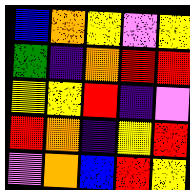[["blue", "orange", "yellow", "violet", "yellow"], ["green", "indigo", "orange", "red", "red"], ["yellow", "yellow", "red", "indigo", "violet"], ["red", "orange", "indigo", "yellow", "red"], ["violet", "orange", "blue", "red", "yellow"]]